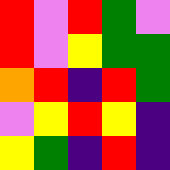[["red", "violet", "red", "green", "violet"], ["red", "violet", "yellow", "green", "green"], ["orange", "red", "indigo", "red", "green"], ["violet", "yellow", "red", "yellow", "indigo"], ["yellow", "green", "indigo", "red", "indigo"]]